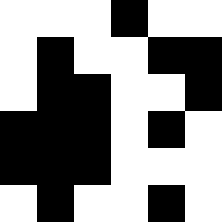[["white", "white", "white", "black", "white", "white"], ["white", "black", "white", "white", "black", "black"], ["white", "black", "black", "white", "white", "black"], ["black", "black", "black", "white", "black", "white"], ["black", "black", "black", "white", "white", "white"], ["white", "black", "white", "white", "black", "white"]]